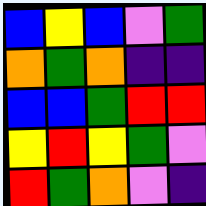[["blue", "yellow", "blue", "violet", "green"], ["orange", "green", "orange", "indigo", "indigo"], ["blue", "blue", "green", "red", "red"], ["yellow", "red", "yellow", "green", "violet"], ["red", "green", "orange", "violet", "indigo"]]